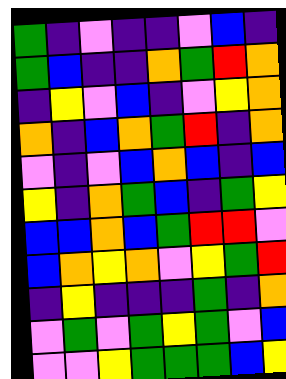[["green", "indigo", "violet", "indigo", "indigo", "violet", "blue", "indigo"], ["green", "blue", "indigo", "indigo", "orange", "green", "red", "orange"], ["indigo", "yellow", "violet", "blue", "indigo", "violet", "yellow", "orange"], ["orange", "indigo", "blue", "orange", "green", "red", "indigo", "orange"], ["violet", "indigo", "violet", "blue", "orange", "blue", "indigo", "blue"], ["yellow", "indigo", "orange", "green", "blue", "indigo", "green", "yellow"], ["blue", "blue", "orange", "blue", "green", "red", "red", "violet"], ["blue", "orange", "yellow", "orange", "violet", "yellow", "green", "red"], ["indigo", "yellow", "indigo", "indigo", "indigo", "green", "indigo", "orange"], ["violet", "green", "violet", "green", "yellow", "green", "violet", "blue"], ["violet", "violet", "yellow", "green", "green", "green", "blue", "yellow"]]